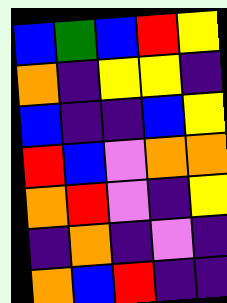[["blue", "green", "blue", "red", "yellow"], ["orange", "indigo", "yellow", "yellow", "indigo"], ["blue", "indigo", "indigo", "blue", "yellow"], ["red", "blue", "violet", "orange", "orange"], ["orange", "red", "violet", "indigo", "yellow"], ["indigo", "orange", "indigo", "violet", "indigo"], ["orange", "blue", "red", "indigo", "indigo"]]